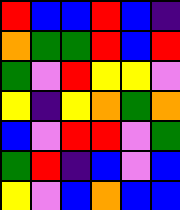[["red", "blue", "blue", "red", "blue", "indigo"], ["orange", "green", "green", "red", "blue", "red"], ["green", "violet", "red", "yellow", "yellow", "violet"], ["yellow", "indigo", "yellow", "orange", "green", "orange"], ["blue", "violet", "red", "red", "violet", "green"], ["green", "red", "indigo", "blue", "violet", "blue"], ["yellow", "violet", "blue", "orange", "blue", "blue"]]